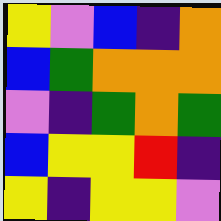[["yellow", "violet", "blue", "indigo", "orange"], ["blue", "green", "orange", "orange", "orange"], ["violet", "indigo", "green", "orange", "green"], ["blue", "yellow", "yellow", "red", "indigo"], ["yellow", "indigo", "yellow", "yellow", "violet"]]